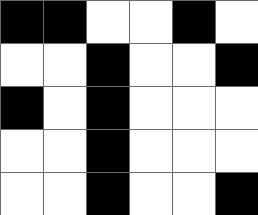[["black", "black", "white", "white", "black", "white"], ["white", "white", "black", "white", "white", "black"], ["black", "white", "black", "white", "white", "white"], ["white", "white", "black", "white", "white", "white"], ["white", "white", "black", "white", "white", "black"]]